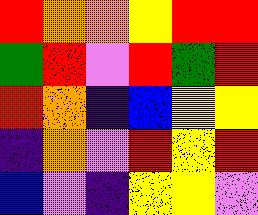[["red", "orange", "orange", "yellow", "red", "red"], ["green", "red", "violet", "red", "green", "red"], ["red", "orange", "indigo", "blue", "yellow", "yellow"], ["indigo", "orange", "violet", "red", "yellow", "red"], ["blue", "violet", "indigo", "yellow", "yellow", "violet"]]